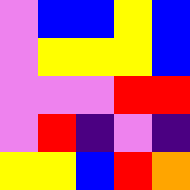[["violet", "blue", "blue", "yellow", "blue"], ["violet", "yellow", "yellow", "yellow", "blue"], ["violet", "violet", "violet", "red", "red"], ["violet", "red", "indigo", "violet", "indigo"], ["yellow", "yellow", "blue", "red", "orange"]]